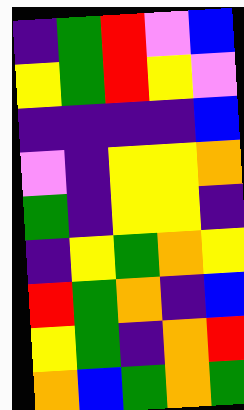[["indigo", "green", "red", "violet", "blue"], ["yellow", "green", "red", "yellow", "violet"], ["indigo", "indigo", "indigo", "indigo", "blue"], ["violet", "indigo", "yellow", "yellow", "orange"], ["green", "indigo", "yellow", "yellow", "indigo"], ["indigo", "yellow", "green", "orange", "yellow"], ["red", "green", "orange", "indigo", "blue"], ["yellow", "green", "indigo", "orange", "red"], ["orange", "blue", "green", "orange", "green"]]